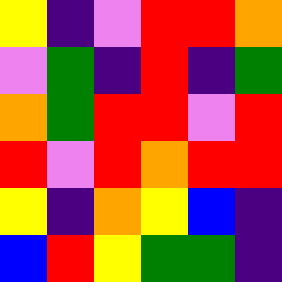[["yellow", "indigo", "violet", "red", "red", "orange"], ["violet", "green", "indigo", "red", "indigo", "green"], ["orange", "green", "red", "red", "violet", "red"], ["red", "violet", "red", "orange", "red", "red"], ["yellow", "indigo", "orange", "yellow", "blue", "indigo"], ["blue", "red", "yellow", "green", "green", "indigo"]]